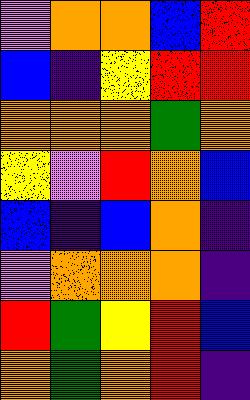[["violet", "orange", "orange", "blue", "red"], ["blue", "indigo", "yellow", "red", "red"], ["orange", "orange", "orange", "green", "orange"], ["yellow", "violet", "red", "orange", "blue"], ["blue", "indigo", "blue", "orange", "indigo"], ["violet", "orange", "orange", "orange", "indigo"], ["red", "green", "yellow", "red", "blue"], ["orange", "green", "orange", "red", "indigo"]]